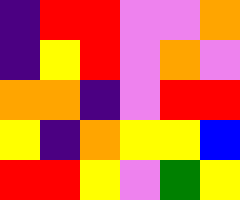[["indigo", "red", "red", "violet", "violet", "orange"], ["indigo", "yellow", "red", "violet", "orange", "violet"], ["orange", "orange", "indigo", "violet", "red", "red"], ["yellow", "indigo", "orange", "yellow", "yellow", "blue"], ["red", "red", "yellow", "violet", "green", "yellow"]]